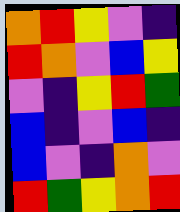[["orange", "red", "yellow", "violet", "indigo"], ["red", "orange", "violet", "blue", "yellow"], ["violet", "indigo", "yellow", "red", "green"], ["blue", "indigo", "violet", "blue", "indigo"], ["blue", "violet", "indigo", "orange", "violet"], ["red", "green", "yellow", "orange", "red"]]